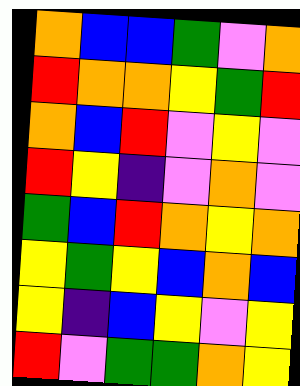[["orange", "blue", "blue", "green", "violet", "orange"], ["red", "orange", "orange", "yellow", "green", "red"], ["orange", "blue", "red", "violet", "yellow", "violet"], ["red", "yellow", "indigo", "violet", "orange", "violet"], ["green", "blue", "red", "orange", "yellow", "orange"], ["yellow", "green", "yellow", "blue", "orange", "blue"], ["yellow", "indigo", "blue", "yellow", "violet", "yellow"], ["red", "violet", "green", "green", "orange", "yellow"]]